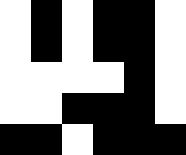[["white", "black", "white", "black", "black", "white"], ["white", "black", "white", "black", "black", "white"], ["white", "white", "white", "white", "black", "white"], ["white", "white", "black", "black", "black", "white"], ["black", "black", "white", "black", "black", "black"]]